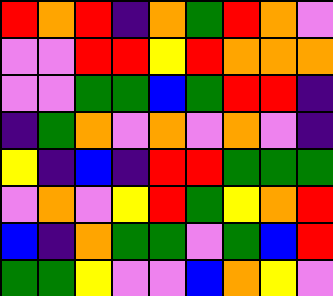[["red", "orange", "red", "indigo", "orange", "green", "red", "orange", "violet"], ["violet", "violet", "red", "red", "yellow", "red", "orange", "orange", "orange"], ["violet", "violet", "green", "green", "blue", "green", "red", "red", "indigo"], ["indigo", "green", "orange", "violet", "orange", "violet", "orange", "violet", "indigo"], ["yellow", "indigo", "blue", "indigo", "red", "red", "green", "green", "green"], ["violet", "orange", "violet", "yellow", "red", "green", "yellow", "orange", "red"], ["blue", "indigo", "orange", "green", "green", "violet", "green", "blue", "red"], ["green", "green", "yellow", "violet", "violet", "blue", "orange", "yellow", "violet"]]